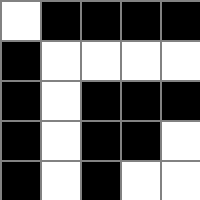[["white", "black", "black", "black", "black"], ["black", "white", "white", "white", "white"], ["black", "white", "black", "black", "black"], ["black", "white", "black", "black", "white"], ["black", "white", "black", "white", "white"]]